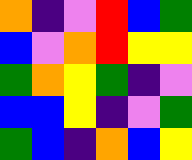[["orange", "indigo", "violet", "red", "blue", "green"], ["blue", "violet", "orange", "red", "yellow", "yellow"], ["green", "orange", "yellow", "green", "indigo", "violet"], ["blue", "blue", "yellow", "indigo", "violet", "green"], ["green", "blue", "indigo", "orange", "blue", "yellow"]]